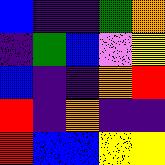[["blue", "indigo", "indigo", "green", "orange"], ["indigo", "green", "blue", "violet", "yellow"], ["blue", "indigo", "indigo", "orange", "red"], ["red", "indigo", "orange", "indigo", "indigo"], ["red", "blue", "blue", "yellow", "yellow"]]